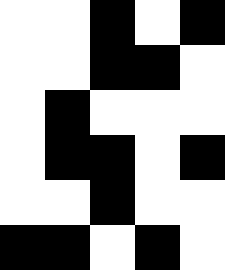[["white", "white", "black", "white", "black"], ["white", "white", "black", "black", "white"], ["white", "black", "white", "white", "white"], ["white", "black", "black", "white", "black"], ["white", "white", "black", "white", "white"], ["black", "black", "white", "black", "white"]]